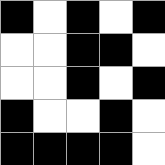[["black", "white", "black", "white", "black"], ["white", "white", "black", "black", "white"], ["white", "white", "black", "white", "black"], ["black", "white", "white", "black", "white"], ["black", "black", "black", "black", "white"]]